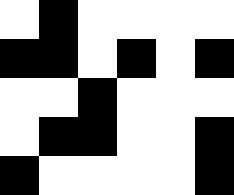[["white", "black", "white", "white", "white", "white"], ["black", "black", "white", "black", "white", "black"], ["white", "white", "black", "white", "white", "white"], ["white", "black", "black", "white", "white", "black"], ["black", "white", "white", "white", "white", "black"]]